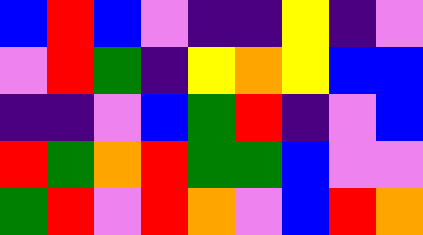[["blue", "red", "blue", "violet", "indigo", "indigo", "yellow", "indigo", "violet"], ["violet", "red", "green", "indigo", "yellow", "orange", "yellow", "blue", "blue"], ["indigo", "indigo", "violet", "blue", "green", "red", "indigo", "violet", "blue"], ["red", "green", "orange", "red", "green", "green", "blue", "violet", "violet"], ["green", "red", "violet", "red", "orange", "violet", "blue", "red", "orange"]]